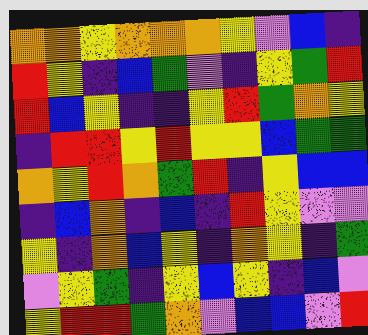[["orange", "orange", "yellow", "orange", "orange", "orange", "yellow", "violet", "blue", "indigo"], ["red", "yellow", "indigo", "blue", "green", "violet", "indigo", "yellow", "green", "red"], ["red", "blue", "yellow", "indigo", "indigo", "yellow", "red", "green", "orange", "yellow"], ["indigo", "red", "red", "yellow", "red", "yellow", "yellow", "blue", "green", "green"], ["orange", "yellow", "red", "orange", "green", "red", "indigo", "yellow", "blue", "blue"], ["indigo", "blue", "orange", "indigo", "blue", "indigo", "red", "yellow", "violet", "violet"], ["yellow", "indigo", "orange", "blue", "yellow", "indigo", "orange", "yellow", "indigo", "green"], ["violet", "yellow", "green", "indigo", "yellow", "blue", "yellow", "indigo", "blue", "violet"], ["yellow", "red", "red", "green", "orange", "violet", "blue", "blue", "violet", "red"]]